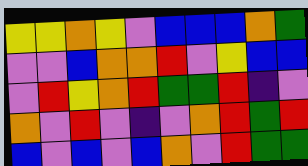[["yellow", "yellow", "orange", "yellow", "violet", "blue", "blue", "blue", "orange", "green"], ["violet", "violet", "blue", "orange", "orange", "red", "violet", "yellow", "blue", "blue"], ["violet", "red", "yellow", "orange", "red", "green", "green", "red", "indigo", "violet"], ["orange", "violet", "red", "violet", "indigo", "violet", "orange", "red", "green", "red"], ["blue", "violet", "blue", "violet", "blue", "orange", "violet", "red", "green", "green"]]